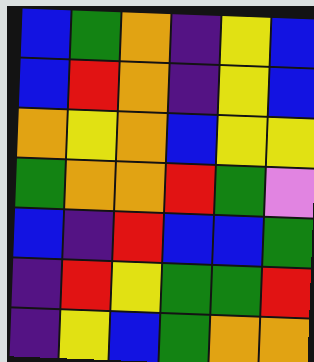[["blue", "green", "orange", "indigo", "yellow", "blue"], ["blue", "red", "orange", "indigo", "yellow", "blue"], ["orange", "yellow", "orange", "blue", "yellow", "yellow"], ["green", "orange", "orange", "red", "green", "violet"], ["blue", "indigo", "red", "blue", "blue", "green"], ["indigo", "red", "yellow", "green", "green", "red"], ["indigo", "yellow", "blue", "green", "orange", "orange"]]